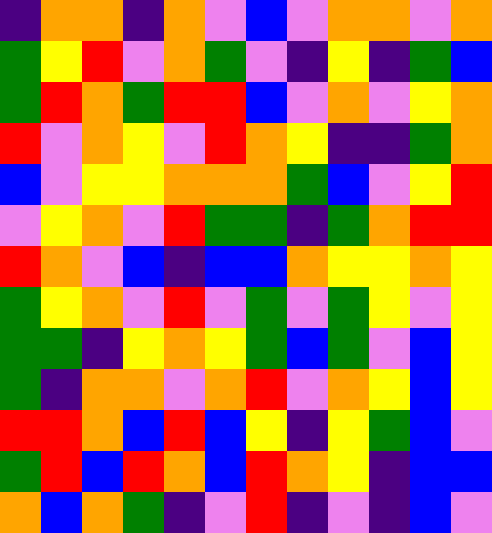[["indigo", "orange", "orange", "indigo", "orange", "violet", "blue", "violet", "orange", "orange", "violet", "orange"], ["green", "yellow", "red", "violet", "orange", "green", "violet", "indigo", "yellow", "indigo", "green", "blue"], ["green", "red", "orange", "green", "red", "red", "blue", "violet", "orange", "violet", "yellow", "orange"], ["red", "violet", "orange", "yellow", "violet", "red", "orange", "yellow", "indigo", "indigo", "green", "orange"], ["blue", "violet", "yellow", "yellow", "orange", "orange", "orange", "green", "blue", "violet", "yellow", "red"], ["violet", "yellow", "orange", "violet", "red", "green", "green", "indigo", "green", "orange", "red", "red"], ["red", "orange", "violet", "blue", "indigo", "blue", "blue", "orange", "yellow", "yellow", "orange", "yellow"], ["green", "yellow", "orange", "violet", "red", "violet", "green", "violet", "green", "yellow", "violet", "yellow"], ["green", "green", "indigo", "yellow", "orange", "yellow", "green", "blue", "green", "violet", "blue", "yellow"], ["green", "indigo", "orange", "orange", "violet", "orange", "red", "violet", "orange", "yellow", "blue", "yellow"], ["red", "red", "orange", "blue", "red", "blue", "yellow", "indigo", "yellow", "green", "blue", "violet"], ["green", "red", "blue", "red", "orange", "blue", "red", "orange", "yellow", "indigo", "blue", "blue"], ["orange", "blue", "orange", "green", "indigo", "violet", "red", "indigo", "violet", "indigo", "blue", "violet"]]